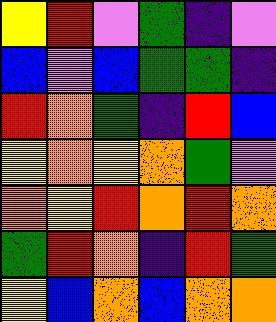[["yellow", "red", "violet", "green", "indigo", "violet"], ["blue", "violet", "blue", "green", "green", "indigo"], ["red", "orange", "green", "indigo", "red", "blue"], ["yellow", "orange", "yellow", "orange", "green", "violet"], ["orange", "yellow", "red", "orange", "red", "orange"], ["green", "red", "orange", "indigo", "red", "green"], ["yellow", "blue", "orange", "blue", "orange", "orange"]]